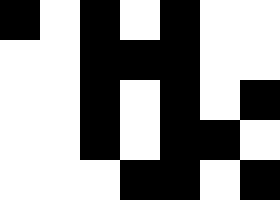[["black", "white", "black", "white", "black", "white", "white"], ["white", "white", "black", "black", "black", "white", "white"], ["white", "white", "black", "white", "black", "white", "black"], ["white", "white", "black", "white", "black", "black", "white"], ["white", "white", "white", "black", "black", "white", "black"]]